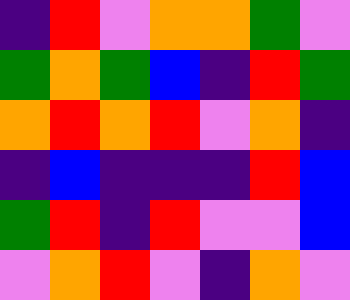[["indigo", "red", "violet", "orange", "orange", "green", "violet"], ["green", "orange", "green", "blue", "indigo", "red", "green"], ["orange", "red", "orange", "red", "violet", "orange", "indigo"], ["indigo", "blue", "indigo", "indigo", "indigo", "red", "blue"], ["green", "red", "indigo", "red", "violet", "violet", "blue"], ["violet", "orange", "red", "violet", "indigo", "orange", "violet"]]